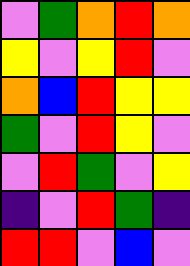[["violet", "green", "orange", "red", "orange"], ["yellow", "violet", "yellow", "red", "violet"], ["orange", "blue", "red", "yellow", "yellow"], ["green", "violet", "red", "yellow", "violet"], ["violet", "red", "green", "violet", "yellow"], ["indigo", "violet", "red", "green", "indigo"], ["red", "red", "violet", "blue", "violet"]]